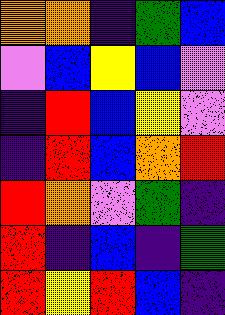[["orange", "orange", "indigo", "green", "blue"], ["violet", "blue", "yellow", "blue", "violet"], ["indigo", "red", "blue", "yellow", "violet"], ["indigo", "red", "blue", "orange", "red"], ["red", "orange", "violet", "green", "indigo"], ["red", "indigo", "blue", "indigo", "green"], ["red", "yellow", "red", "blue", "indigo"]]